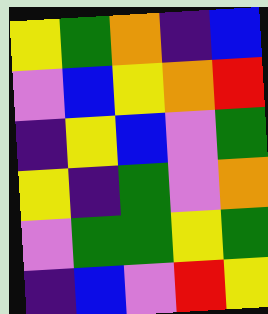[["yellow", "green", "orange", "indigo", "blue"], ["violet", "blue", "yellow", "orange", "red"], ["indigo", "yellow", "blue", "violet", "green"], ["yellow", "indigo", "green", "violet", "orange"], ["violet", "green", "green", "yellow", "green"], ["indigo", "blue", "violet", "red", "yellow"]]